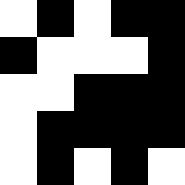[["white", "black", "white", "black", "black"], ["black", "white", "white", "white", "black"], ["white", "white", "black", "black", "black"], ["white", "black", "black", "black", "black"], ["white", "black", "white", "black", "white"]]